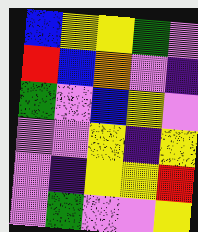[["blue", "yellow", "yellow", "green", "violet"], ["red", "blue", "orange", "violet", "indigo"], ["green", "violet", "blue", "yellow", "violet"], ["violet", "violet", "yellow", "indigo", "yellow"], ["violet", "indigo", "yellow", "yellow", "red"], ["violet", "green", "violet", "violet", "yellow"]]